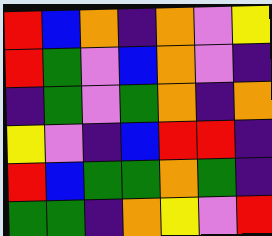[["red", "blue", "orange", "indigo", "orange", "violet", "yellow"], ["red", "green", "violet", "blue", "orange", "violet", "indigo"], ["indigo", "green", "violet", "green", "orange", "indigo", "orange"], ["yellow", "violet", "indigo", "blue", "red", "red", "indigo"], ["red", "blue", "green", "green", "orange", "green", "indigo"], ["green", "green", "indigo", "orange", "yellow", "violet", "red"]]